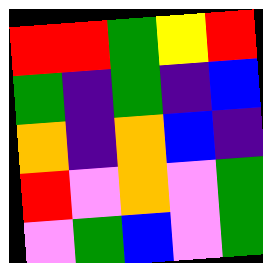[["red", "red", "green", "yellow", "red"], ["green", "indigo", "green", "indigo", "blue"], ["orange", "indigo", "orange", "blue", "indigo"], ["red", "violet", "orange", "violet", "green"], ["violet", "green", "blue", "violet", "green"]]